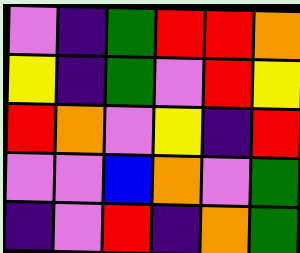[["violet", "indigo", "green", "red", "red", "orange"], ["yellow", "indigo", "green", "violet", "red", "yellow"], ["red", "orange", "violet", "yellow", "indigo", "red"], ["violet", "violet", "blue", "orange", "violet", "green"], ["indigo", "violet", "red", "indigo", "orange", "green"]]